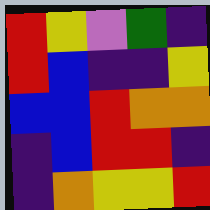[["red", "yellow", "violet", "green", "indigo"], ["red", "blue", "indigo", "indigo", "yellow"], ["blue", "blue", "red", "orange", "orange"], ["indigo", "blue", "red", "red", "indigo"], ["indigo", "orange", "yellow", "yellow", "red"]]